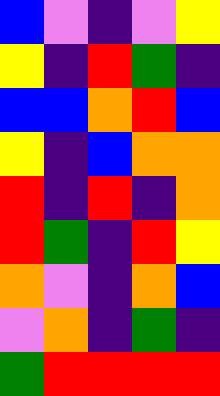[["blue", "violet", "indigo", "violet", "yellow"], ["yellow", "indigo", "red", "green", "indigo"], ["blue", "blue", "orange", "red", "blue"], ["yellow", "indigo", "blue", "orange", "orange"], ["red", "indigo", "red", "indigo", "orange"], ["red", "green", "indigo", "red", "yellow"], ["orange", "violet", "indigo", "orange", "blue"], ["violet", "orange", "indigo", "green", "indigo"], ["green", "red", "red", "red", "red"]]